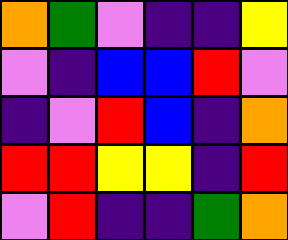[["orange", "green", "violet", "indigo", "indigo", "yellow"], ["violet", "indigo", "blue", "blue", "red", "violet"], ["indigo", "violet", "red", "blue", "indigo", "orange"], ["red", "red", "yellow", "yellow", "indigo", "red"], ["violet", "red", "indigo", "indigo", "green", "orange"]]